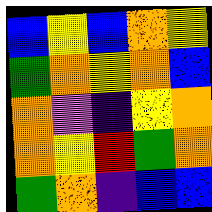[["blue", "yellow", "blue", "orange", "yellow"], ["green", "orange", "yellow", "orange", "blue"], ["orange", "violet", "indigo", "yellow", "orange"], ["orange", "yellow", "red", "green", "orange"], ["green", "orange", "indigo", "blue", "blue"]]